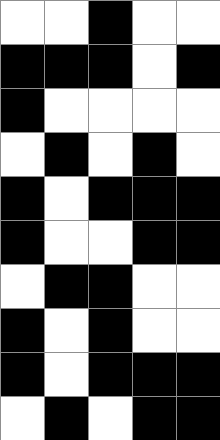[["white", "white", "black", "white", "white"], ["black", "black", "black", "white", "black"], ["black", "white", "white", "white", "white"], ["white", "black", "white", "black", "white"], ["black", "white", "black", "black", "black"], ["black", "white", "white", "black", "black"], ["white", "black", "black", "white", "white"], ["black", "white", "black", "white", "white"], ["black", "white", "black", "black", "black"], ["white", "black", "white", "black", "black"]]